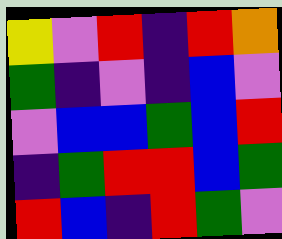[["yellow", "violet", "red", "indigo", "red", "orange"], ["green", "indigo", "violet", "indigo", "blue", "violet"], ["violet", "blue", "blue", "green", "blue", "red"], ["indigo", "green", "red", "red", "blue", "green"], ["red", "blue", "indigo", "red", "green", "violet"]]